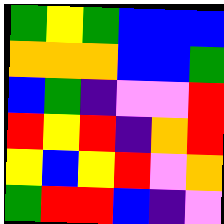[["green", "yellow", "green", "blue", "blue", "blue"], ["orange", "orange", "orange", "blue", "blue", "green"], ["blue", "green", "indigo", "violet", "violet", "red"], ["red", "yellow", "red", "indigo", "orange", "red"], ["yellow", "blue", "yellow", "red", "violet", "orange"], ["green", "red", "red", "blue", "indigo", "violet"]]